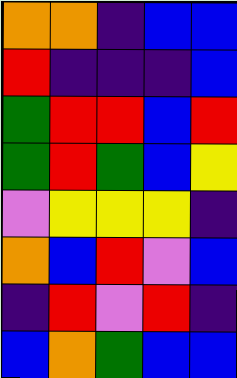[["orange", "orange", "indigo", "blue", "blue"], ["red", "indigo", "indigo", "indigo", "blue"], ["green", "red", "red", "blue", "red"], ["green", "red", "green", "blue", "yellow"], ["violet", "yellow", "yellow", "yellow", "indigo"], ["orange", "blue", "red", "violet", "blue"], ["indigo", "red", "violet", "red", "indigo"], ["blue", "orange", "green", "blue", "blue"]]